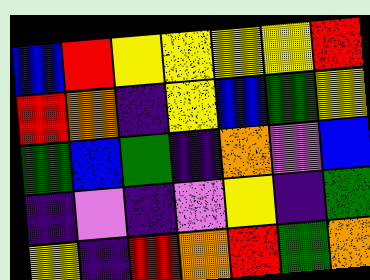[["blue", "red", "yellow", "yellow", "yellow", "yellow", "red"], ["red", "orange", "indigo", "yellow", "blue", "green", "yellow"], ["green", "blue", "green", "indigo", "orange", "violet", "blue"], ["indigo", "violet", "indigo", "violet", "yellow", "indigo", "green"], ["yellow", "indigo", "red", "orange", "red", "green", "orange"]]